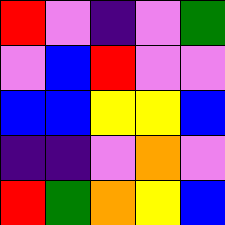[["red", "violet", "indigo", "violet", "green"], ["violet", "blue", "red", "violet", "violet"], ["blue", "blue", "yellow", "yellow", "blue"], ["indigo", "indigo", "violet", "orange", "violet"], ["red", "green", "orange", "yellow", "blue"]]